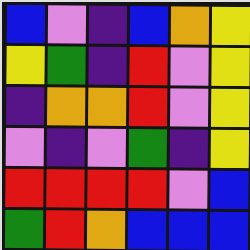[["blue", "violet", "indigo", "blue", "orange", "yellow"], ["yellow", "green", "indigo", "red", "violet", "yellow"], ["indigo", "orange", "orange", "red", "violet", "yellow"], ["violet", "indigo", "violet", "green", "indigo", "yellow"], ["red", "red", "red", "red", "violet", "blue"], ["green", "red", "orange", "blue", "blue", "blue"]]